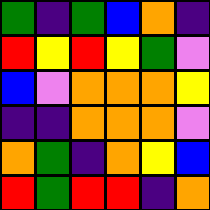[["green", "indigo", "green", "blue", "orange", "indigo"], ["red", "yellow", "red", "yellow", "green", "violet"], ["blue", "violet", "orange", "orange", "orange", "yellow"], ["indigo", "indigo", "orange", "orange", "orange", "violet"], ["orange", "green", "indigo", "orange", "yellow", "blue"], ["red", "green", "red", "red", "indigo", "orange"]]